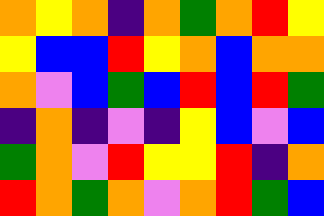[["orange", "yellow", "orange", "indigo", "orange", "green", "orange", "red", "yellow"], ["yellow", "blue", "blue", "red", "yellow", "orange", "blue", "orange", "orange"], ["orange", "violet", "blue", "green", "blue", "red", "blue", "red", "green"], ["indigo", "orange", "indigo", "violet", "indigo", "yellow", "blue", "violet", "blue"], ["green", "orange", "violet", "red", "yellow", "yellow", "red", "indigo", "orange"], ["red", "orange", "green", "orange", "violet", "orange", "red", "green", "blue"]]